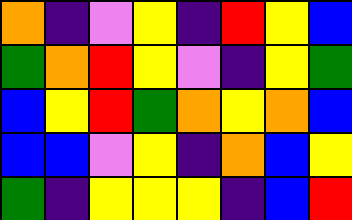[["orange", "indigo", "violet", "yellow", "indigo", "red", "yellow", "blue"], ["green", "orange", "red", "yellow", "violet", "indigo", "yellow", "green"], ["blue", "yellow", "red", "green", "orange", "yellow", "orange", "blue"], ["blue", "blue", "violet", "yellow", "indigo", "orange", "blue", "yellow"], ["green", "indigo", "yellow", "yellow", "yellow", "indigo", "blue", "red"]]